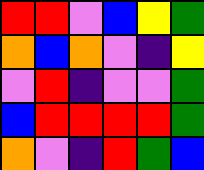[["red", "red", "violet", "blue", "yellow", "green"], ["orange", "blue", "orange", "violet", "indigo", "yellow"], ["violet", "red", "indigo", "violet", "violet", "green"], ["blue", "red", "red", "red", "red", "green"], ["orange", "violet", "indigo", "red", "green", "blue"]]